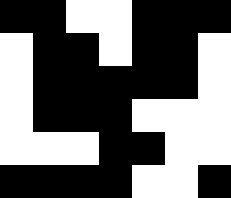[["black", "black", "white", "white", "black", "black", "black"], ["white", "black", "black", "white", "black", "black", "white"], ["white", "black", "black", "black", "black", "black", "white"], ["white", "black", "black", "black", "white", "white", "white"], ["white", "white", "white", "black", "black", "white", "white"], ["black", "black", "black", "black", "white", "white", "black"]]